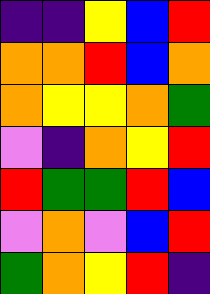[["indigo", "indigo", "yellow", "blue", "red"], ["orange", "orange", "red", "blue", "orange"], ["orange", "yellow", "yellow", "orange", "green"], ["violet", "indigo", "orange", "yellow", "red"], ["red", "green", "green", "red", "blue"], ["violet", "orange", "violet", "blue", "red"], ["green", "orange", "yellow", "red", "indigo"]]